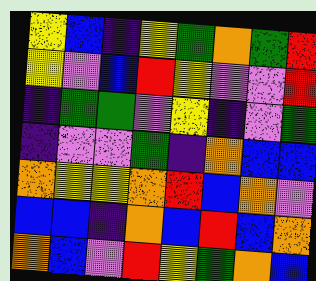[["yellow", "blue", "indigo", "yellow", "green", "orange", "green", "red"], ["yellow", "violet", "blue", "red", "yellow", "violet", "violet", "red"], ["indigo", "green", "green", "violet", "yellow", "indigo", "violet", "green"], ["indigo", "violet", "violet", "green", "indigo", "orange", "blue", "blue"], ["orange", "yellow", "yellow", "orange", "red", "blue", "orange", "violet"], ["blue", "blue", "indigo", "orange", "blue", "red", "blue", "orange"], ["orange", "blue", "violet", "red", "yellow", "green", "orange", "blue"]]